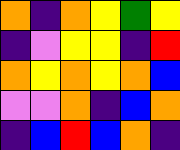[["orange", "indigo", "orange", "yellow", "green", "yellow"], ["indigo", "violet", "yellow", "yellow", "indigo", "red"], ["orange", "yellow", "orange", "yellow", "orange", "blue"], ["violet", "violet", "orange", "indigo", "blue", "orange"], ["indigo", "blue", "red", "blue", "orange", "indigo"]]